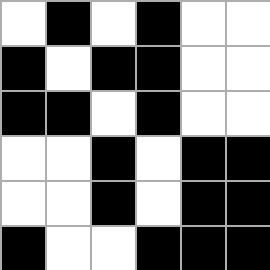[["white", "black", "white", "black", "white", "white"], ["black", "white", "black", "black", "white", "white"], ["black", "black", "white", "black", "white", "white"], ["white", "white", "black", "white", "black", "black"], ["white", "white", "black", "white", "black", "black"], ["black", "white", "white", "black", "black", "black"]]